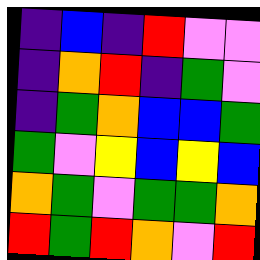[["indigo", "blue", "indigo", "red", "violet", "violet"], ["indigo", "orange", "red", "indigo", "green", "violet"], ["indigo", "green", "orange", "blue", "blue", "green"], ["green", "violet", "yellow", "blue", "yellow", "blue"], ["orange", "green", "violet", "green", "green", "orange"], ["red", "green", "red", "orange", "violet", "red"]]